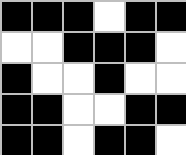[["black", "black", "black", "white", "black", "black"], ["white", "white", "black", "black", "black", "white"], ["black", "white", "white", "black", "white", "white"], ["black", "black", "white", "white", "black", "black"], ["black", "black", "white", "black", "black", "white"]]